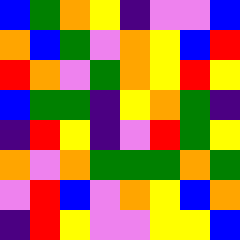[["blue", "green", "orange", "yellow", "indigo", "violet", "violet", "blue"], ["orange", "blue", "green", "violet", "orange", "yellow", "blue", "red"], ["red", "orange", "violet", "green", "orange", "yellow", "red", "yellow"], ["blue", "green", "green", "indigo", "yellow", "orange", "green", "indigo"], ["indigo", "red", "yellow", "indigo", "violet", "red", "green", "yellow"], ["orange", "violet", "orange", "green", "green", "green", "orange", "green"], ["violet", "red", "blue", "violet", "orange", "yellow", "blue", "orange"], ["indigo", "red", "yellow", "violet", "violet", "yellow", "yellow", "blue"]]